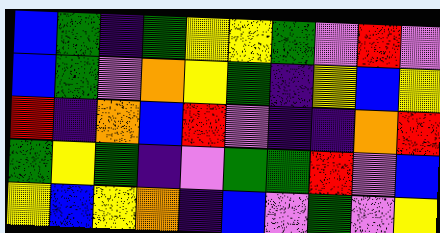[["blue", "green", "indigo", "green", "yellow", "yellow", "green", "violet", "red", "violet"], ["blue", "green", "violet", "orange", "yellow", "green", "indigo", "yellow", "blue", "yellow"], ["red", "indigo", "orange", "blue", "red", "violet", "indigo", "indigo", "orange", "red"], ["green", "yellow", "green", "indigo", "violet", "green", "green", "red", "violet", "blue"], ["yellow", "blue", "yellow", "orange", "indigo", "blue", "violet", "green", "violet", "yellow"]]